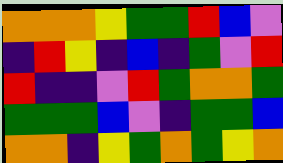[["orange", "orange", "orange", "yellow", "green", "green", "red", "blue", "violet"], ["indigo", "red", "yellow", "indigo", "blue", "indigo", "green", "violet", "red"], ["red", "indigo", "indigo", "violet", "red", "green", "orange", "orange", "green"], ["green", "green", "green", "blue", "violet", "indigo", "green", "green", "blue"], ["orange", "orange", "indigo", "yellow", "green", "orange", "green", "yellow", "orange"]]